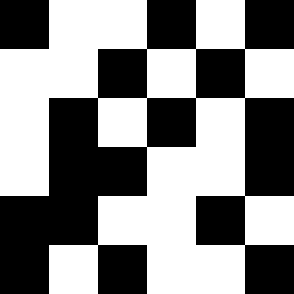[["black", "white", "white", "black", "white", "black"], ["white", "white", "black", "white", "black", "white"], ["white", "black", "white", "black", "white", "black"], ["white", "black", "black", "white", "white", "black"], ["black", "black", "white", "white", "black", "white"], ["black", "white", "black", "white", "white", "black"]]